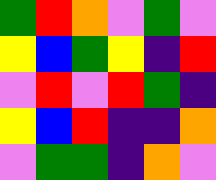[["green", "red", "orange", "violet", "green", "violet"], ["yellow", "blue", "green", "yellow", "indigo", "red"], ["violet", "red", "violet", "red", "green", "indigo"], ["yellow", "blue", "red", "indigo", "indigo", "orange"], ["violet", "green", "green", "indigo", "orange", "violet"]]